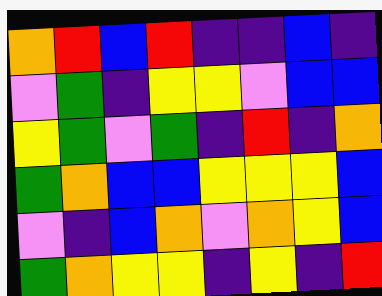[["orange", "red", "blue", "red", "indigo", "indigo", "blue", "indigo"], ["violet", "green", "indigo", "yellow", "yellow", "violet", "blue", "blue"], ["yellow", "green", "violet", "green", "indigo", "red", "indigo", "orange"], ["green", "orange", "blue", "blue", "yellow", "yellow", "yellow", "blue"], ["violet", "indigo", "blue", "orange", "violet", "orange", "yellow", "blue"], ["green", "orange", "yellow", "yellow", "indigo", "yellow", "indigo", "red"]]